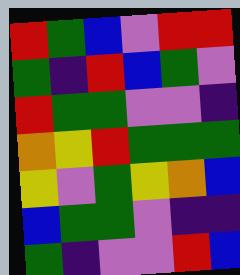[["red", "green", "blue", "violet", "red", "red"], ["green", "indigo", "red", "blue", "green", "violet"], ["red", "green", "green", "violet", "violet", "indigo"], ["orange", "yellow", "red", "green", "green", "green"], ["yellow", "violet", "green", "yellow", "orange", "blue"], ["blue", "green", "green", "violet", "indigo", "indigo"], ["green", "indigo", "violet", "violet", "red", "blue"]]